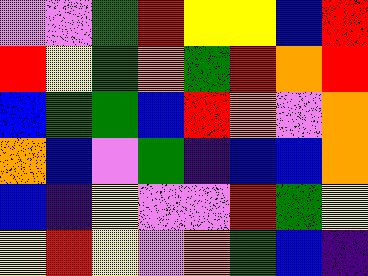[["violet", "violet", "green", "red", "yellow", "yellow", "blue", "red"], ["red", "yellow", "green", "orange", "green", "red", "orange", "red"], ["blue", "green", "green", "blue", "red", "orange", "violet", "orange"], ["orange", "blue", "violet", "green", "indigo", "blue", "blue", "orange"], ["blue", "indigo", "yellow", "violet", "violet", "red", "green", "yellow"], ["yellow", "red", "yellow", "violet", "orange", "green", "blue", "indigo"]]